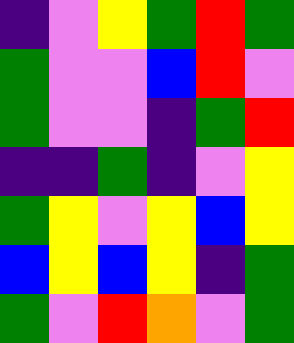[["indigo", "violet", "yellow", "green", "red", "green"], ["green", "violet", "violet", "blue", "red", "violet"], ["green", "violet", "violet", "indigo", "green", "red"], ["indigo", "indigo", "green", "indigo", "violet", "yellow"], ["green", "yellow", "violet", "yellow", "blue", "yellow"], ["blue", "yellow", "blue", "yellow", "indigo", "green"], ["green", "violet", "red", "orange", "violet", "green"]]